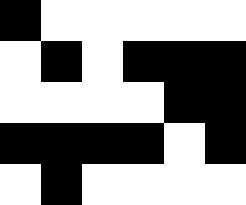[["black", "white", "white", "white", "white", "white"], ["white", "black", "white", "black", "black", "black"], ["white", "white", "white", "white", "black", "black"], ["black", "black", "black", "black", "white", "black"], ["white", "black", "white", "white", "white", "white"]]